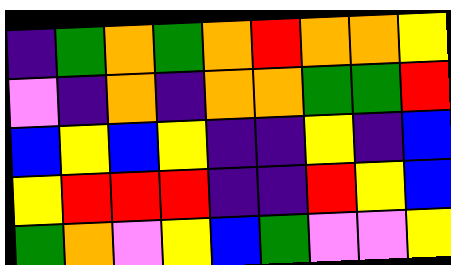[["indigo", "green", "orange", "green", "orange", "red", "orange", "orange", "yellow"], ["violet", "indigo", "orange", "indigo", "orange", "orange", "green", "green", "red"], ["blue", "yellow", "blue", "yellow", "indigo", "indigo", "yellow", "indigo", "blue"], ["yellow", "red", "red", "red", "indigo", "indigo", "red", "yellow", "blue"], ["green", "orange", "violet", "yellow", "blue", "green", "violet", "violet", "yellow"]]